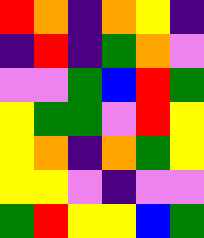[["red", "orange", "indigo", "orange", "yellow", "indigo"], ["indigo", "red", "indigo", "green", "orange", "violet"], ["violet", "violet", "green", "blue", "red", "green"], ["yellow", "green", "green", "violet", "red", "yellow"], ["yellow", "orange", "indigo", "orange", "green", "yellow"], ["yellow", "yellow", "violet", "indigo", "violet", "violet"], ["green", "red", "yellow", "yellow", "blue", "green"]]